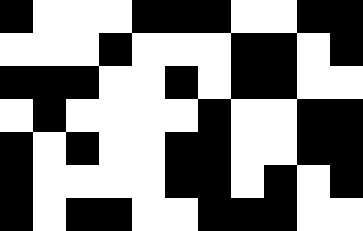[["black", "white", "white", "white", "black", "black", "black", "white", "white", "black", "black"], ["white", "white", "white", "black", "white", "white", "white", "black", "black", "white", "black"], ["black", "black", "black", "white", "white", "black", "white", "black", "black", "white", "white"], ["white", "black", "white", "white", "white", "white", "black", "white", "white", "black", "black"], ["black", "white", "black", "white", "white", "black", "black", "white", "white", "black", "black"], ["black", "white", "white", "white", "white", "black", "black", "white", "black", "white", "black"], ["black", "white", "black", "black", "white", "white", "black", "black", "black", "white", "white"]]